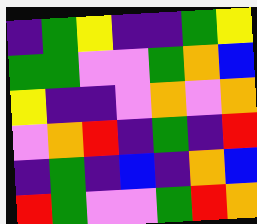[["indigo", "green", "yellow", "indigo", "indigo", "green", "yellow"], ["green", "green", "violet", "violet", "green", "orange", "blue"], ["yellow", "indigo", "indigo", "violet", "orange", "violet", "orange"], ["violet", "orange", "red", "indigo", "green", "indigo", "red"], ["indigo", "green", "indigo", "blue", "indigo", "orange", "blue"], ["red", "green", "violet", "violet", "green", "red", "orange"]]